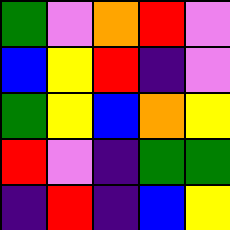[["green", "violet", "orange", "red", "violet"], ["blue", "yellow", "red", "indigo", "violet"], ["green", "yellow", "blue", "orange", "yellow"], ["red", "violet", "indigo", "green", "green"], ["indigo", "red", "indigo", "blue", "yellow"]]